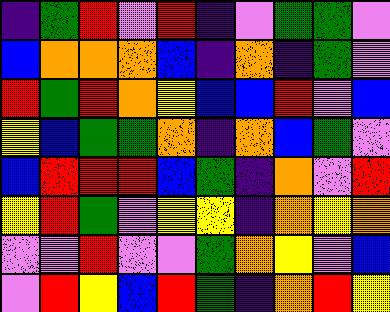[["indigo", "green", "red", "violet", "red", "indigo", "violet", "green", "green", "violet"], ["blue", "orange", "orange", "orange", "blue", "indigo", "orange", "indigo", "green", "violet"], ["red", "green", "red", "orange", "yellow", "blue", "blue", "red", "violet", "blue"], ["yellow", "blue", "green", "green", "orange", "indigo", "orange", "blue", "green", "violet"], ["blue", "red", "red", "red", "blue", "green", "indigo", "orange", "violet", "red"], ["yellow", "red", "green", "violet", "yellow", "yellow", "indigo", "orange", "yellow", "orange"], ["violet", "violet", "red", "violet", "violet", "green", "orange", "yellow", "violet", "blue"], ["violet", "red", "yellow", "blue", "red", "green", "indigo", "orange", "red", "yellow"]]